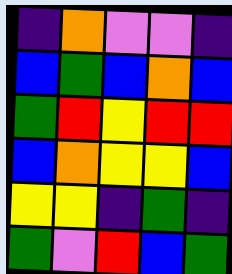[["indigo", "orange", "violet", "violet", "indigo"], ["blue", "green", "blue", "orange", "blue"], ["green", "red", "yellow", "red", "red"], ["blue", "orange", "yellow", "yellow", "blue"], ["yellow", "yellow", "indigo", "green", "indigo"], ["green", "violet", "red", "blue", "green"]]